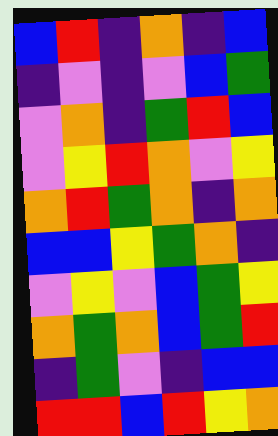[["blue", "red", "indigo", "orange", "indigo", "blue"], ["indigo", "violet", "indigo", "violet", "blue", "green"], ["violet", "orange", "indigo", "green", "red", "blue"], ["violet", "yellow", "red", "orange", "violet", "yellow"], ["orange", "red", "green", "orange", "indigo", "orange"], ["blue", "blue", "yellow", "green", "orange", "indigo"], ["violet", "yellow", "violet", "blue", "green", "yellow"], ["orange", "green", "orange", "blue", "green", "red"], ["indigo", "green", "violet", "indigo", "blue", "blue"], ["red", "red", "blue", "red", "yellow", "orange"]]